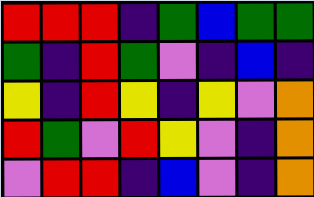[["red", "red", "red", "indigo", "green", "blue", "green", "green"], ["green", "indigo", "red", "green", "violet", "indigo", "blue", "indigo"], ["yellow", "indigo", "red", "yellow", "indigo", "yellow", "violet", "orange"], ["red", "green", "violet", "red", "yellow", "violet", "indigo", "orange"], ["violet", "red", "red", "indigo", "blue", "violet", "indigo", "orange"]]